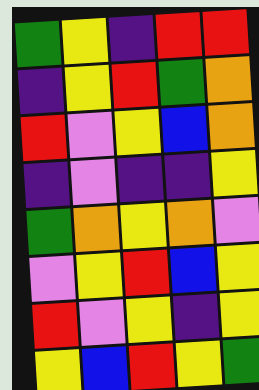[["green", "yellow", "indigo", "red", "red"], ["indigo", "yellow", "red", "green", "orange"], ["red", "violet", "yellow", "blue", "orange"], ["indigo", "violet", "indigo", "indigo", "yellow"], ["green", "orange", "yellow", "orange", "violet"], ["violet", "yellow", "red", "blue", "yellow"], ["red", "violet", "yellow", "indigo", "yellow"], ["yellow", "blue", "red", "yellow", "green"]]